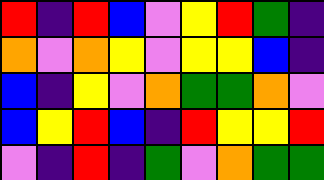[["red", "indigo", "red", "blue", "violet", "yellow", "red", "green", "indigo"], ["orange", "violet", "orange", "yellow", "violet", "yellow", "yellow", "blue", "indigo"], ["blue", "indigo", "yellow", "violet", "orange", "green", "green", "orange", "violet"], ["blue", "yellow", "red", "blue", "indigo", "red", "yellow", "yellow", "red"], ["violet", "indigo", "red", "indigo", "green", "violet", "orange", "green", "green"]]